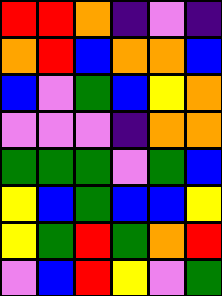[["red", "red", "orange", "indigo", "violet", "indigo"], ["orange", "red", "blue", "orange", "orange", "blue"], ["blue", "violet", "green", "blue", "yellow", "orange"], ["violet", "violet", "violet", "indigo", "orange", "orange"], ["green", "green", "green", "violet", "green", "blue"], ["yellow", "blue", "green", "blue", "blue", "yellow"], ["yellow", "green", "red", "green", "orange", "red"], ["violet", "blue", "red", "yellow", "violet", "green"]]